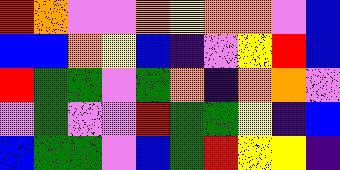[["red", "orange", "violet", "violet", "orange", "yellow", "orange", "orange", "violet", "blue"], ["blue", "blue", "orange", "yellow", "blue", "indigo", "violet", "yellow", "red", "blue"], ["red", "green", "green", "violet", "green", "orange", "indigo", "orange", "orange", "violet"], ["violet", "green", "violet", "violet", "red", "green", "green", "yellow", "indigo", "blue"], ["blue", "green", "green", "violet", "blue", "green", "red", "yellow", "yellow", "indigo"]]